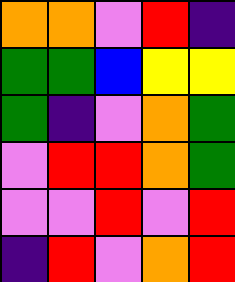[["orange", "orange", "violet", "red", "indigo"], ["green", "green", "blue", "yellow", "yellow"], ["green", "indigo", "violet", "orange", "green"], ["violet", "red", "red", "orange", "green"], ["violet", "violet", "red", "violet", "red"], ["indigo", "red", "violet", "orange", "red"]]